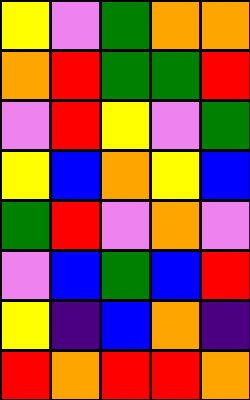[["yellow", "violet", "green", "orange", "orange"], ["orange", "red", "green", "green", "red"], ["violet", "red", "yellow", "violet", "green"], ["yellow", "blue", "orange", "yellow", "blue"], ["green", "red", "violet", "orange", "violet"], ["violet", "blue", "green", "blue", "red"], ["yellow", "indigo", "blue", "orange", "indigo"], ["red", "orange", "red", "red", "orange"]]